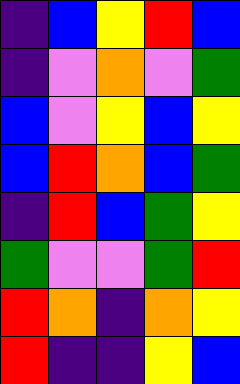[["indigo", "blue", "yellow", "red", "blue"], ["indigo", "violet", "orange", "violet", "green"], ["blue", "violet", "yellow", "blue", "yellow"], ["blue", "red", "orange", "blue", "green"], ["indigo", "red", "blue", "green", "yellow"], ["green", "violet", "violet", "green", "red"], ["red", "orange", "indigo", "orange", "yellow"], ["red", "indigo", "indigo", "yellow", "blue"]]